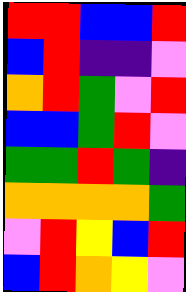[["red", "red", "blue", "blue", "red"], ["blue", "red", "indigo", "indigo", "violet"], ["orange", "red", "green", "violet", "red"], ["blue", "blue", "green", "red", "violet"], ["green", "green", "red", "green", "indigo"], ["orange", "orange", "orange", "orange", "green"], ["violet", "red", "yellow", "blue", "red"], ["blue", "red", "orange", "yellow", "violet"]]